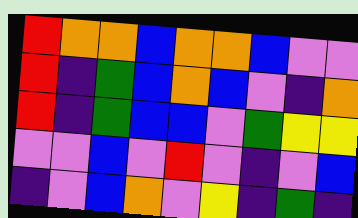[["red", "orange", "orange", "blue", "orange", "orange", "blue", "violet", "violet"], ["red", "indigo", "green", "blue", "orange", "blue", "violet", "indigo", "orange"], ["red", "indigo", "green", "blue", "blue", "violet", "green", "yellow", "yellow"], ["violet", "violet", "blue", "violet", "red", "violet", "indigo", "violet", "blue"], ["indigo", "violet", "blue", "orange", "violet", "yellow", "indigo", "green", "indigo"]]